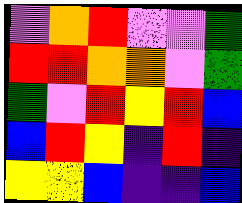[["violet", "orange", "red", "violet", "violet", "green"], ["red", "red", "orange", "orange", "violet", "green"], ["green", "violet", "red", "yellow", "red", "blue"], ["blue", "red", "yellow", "indigo", "red", "indigo"], ["yellow", "yellow", "blue", "indigo", "indigo", "blue"]]